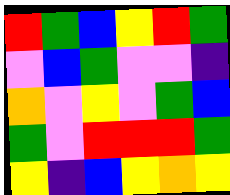[["red", "green", "blue", "yellow", "red", "green"], ["violet", "blue", "green", "violet", "violet", "indigo"], ["orange", "violet", "yellow", "violet", "green", "blue"], ["green", "violet", "red", "red", "red", "green"], ["yellow", "indigo", "blue", "yellow", "orange", "yellow"]]